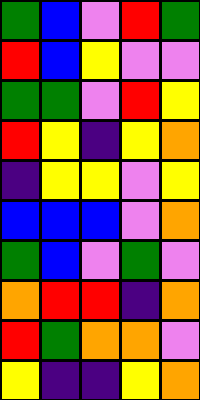[["green", "blue", "violet", "red", "green"], ["red", "blue", "yellow", "violet", "violet"], ["green", "green", "violet", "red", "yellow"], ["red", "yellow", "indigo", "yellow", "orange"], ["indigo", "yellow", "yellow", "violet", "yellow"], ["blue", "blue", "blue", "violet", "orange"], ["green", "blue", "violet", "green", "violet"], ["orange", "red", "red", "indigo", "orange"], ["red", "green", "orange", "orange", "violet"], ["yellow", "indigo", "indigo", "yellow", "orange"]]